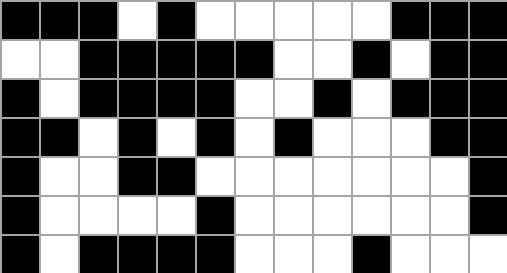[["black", "black", "black", "white", "black", "white", "white", "white", "white", "white", "black", "black", "black"], ["white", "white", "black", "black", "black", "black", "black", "white", "white", "black", "white", "black", "black"], ["black", "white", "black", "black", "black", "black", "white", "white", "black", "white", "black", "black", "black"], ["black", "black", "white", "black", "white", "black", "white", "black", "white", "white", "white", "black", "black"], ["black", "white", "white", "black", "black", "white", "white", "white", "white", "white", "white", "white", "black"], ["black", "white", "white", "white", "white", "black", "white", "white", "white", "white", "white", "white", "black"], ["black", "white", "black", "black", "black", "black", "white", "white", "white", "black", "white", "white", "white"]]